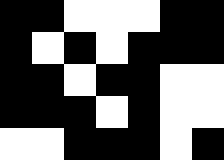[["black", "black", "white", "white", "white", "black", "black"], ["black", "white", "black", "white", "black", "black", "black"], ["black", "black", "white", "black", "black", "white", "white"], ["black", "black", "black", "white", "black", "white", "white"], ["white", "white", "black", "black", "black", "white", "black"]]